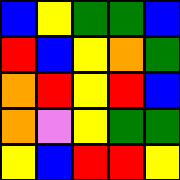[["blue", "yellow", "green", "green", "blue"], ["red", "blue", "yellow", "orange", "green"], ["orange", "red", "yellow", "red", "blue"], ["orange", "violet", "yellow", "green", "green"], ["yellow", "blue", "red", "red", "yellow"]]